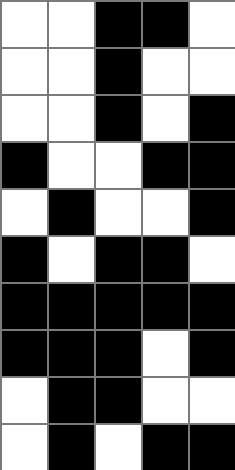[["white", "white", "black", "black", "white"], ["white", "white", "black", "white", "white"], ["white", "white", "black", "white", "black"], ["black", "white", "white", "black", "black"], ["white", "black", "white", "white", "black"], ["black", "white", "black", "black", "white"], ["black", "black", "black", "black", "black"], ["black", "black", "black", "white", "black"], ["white", "black", "black", "white", "white"], ["white", "black", "white", "black", "black"]]